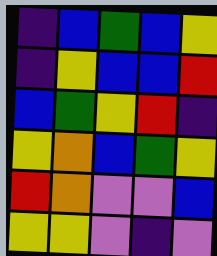[["indigo", "blue", "green", "blue", "yellow"], ["indigo", "yellow", "blue", "blue", "red"], ["blue", "green", "yellow", "red", "indigo"], ["yellow", "orange", "blue", "green", "yellow"], ["red", "orange", "violet", "violet", "blue"], ["yellow", "yellow", "violet", "indigo", "violet"]]